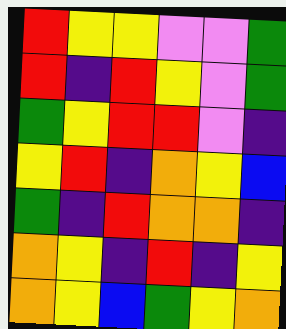[["red", "yellow", "yellow", "violet", "violet", "green"], ["red", "indigo", "red", "yellow", "violet", "green"], ["green", "yellow", "red", "red", "violet", "indigo"], ["yellow", "red", "indigo", "orange", "yellow", "blue"], ["green", "indigo", "red", "orange", "orange", "indigo"], ["orange", "yellow", "indigo", "red", "indigo", "yellow"], ["orange", "yellow", "blue", "green", "yellow", "orange"]]